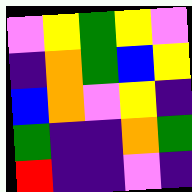[["violet", "yellow", "green", "yellow", "violet"], ["indigo", "orange", "green", "blue", "yellow"], ["blue", "orange", "violet", "yellow", "indigo"], ["green", "indigo", "indigo", "orange", "green"], ["red", "indigo", "indigo", "violet", "indigo"]]